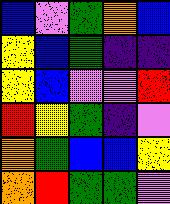[["blue", "violet", "green", "orange", "blue"], ["yellow", "blue", "green", "indigo", "indigo"], ["yellow", "blue", "violet", "violet", "red"], ["red", "yellow", "green", "indigo", "violet"], ["orange", "green", "blue", "blue", "yellow"], ["orange", "red", "green", "green", "violet"]]